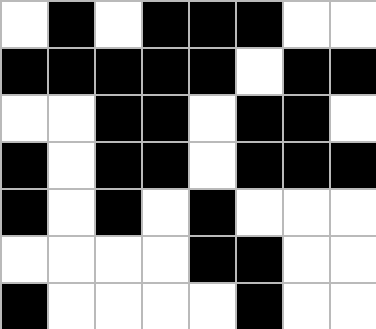[["white", "black", "white", "black", "black", "black", "white", "white"], ["black", "black", "black", "black", "black", "white", "black", "black"], ["white", "white", "black", "black", "white", "black", "black", "white"], ["black", "white", "black", "black", "white", "black", "black", "black"], ["black", "white", "black", "white", "black", "white", "white", "white"], ["white", "white", "white", "white", "black", "black", "white", "white"], ["black", "white", "white", "white", "white", "black", "white", "white"]]